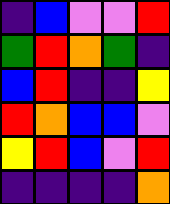[["indigo", "blue", "violet", "violet", "red"], ["green", "red", "orange", "green", "indigo"], ["blue", "red", "indigo", "indigo", "yellow"], ["red", "orange", "blue", "blue", "violet"], ["yellow", "red", "blue", "violet", "red"], ["indigo", "indigo", "indigo", "indigo", "orange"]]